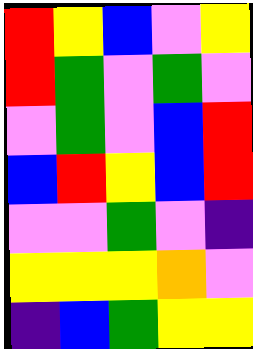[["red", "yellow", "blue", "violet", "yellow"], ["red", "green", "violet", "green", "violet"], ["violet", "green", "violet", "blue", "red"], ["blue", "red", "yellow", "blue", "red"], ["violet", "violet", "green", "violet", "indigo"], ["yellow", "yellow", "yellow", "orange", "violet"], ["indigo", "blue", "green", "yellow", "yellow"]]